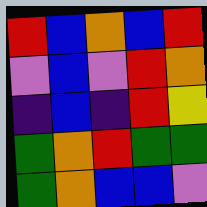[["red", "blue", "orange", "blue", "red"], ["violet", "blue", "violet", "red", "orange"], ["indigo", "blue", "indigo", "red", "yellow"], ["green", "orange", "red", "green", "green"], ["green", "orange", "blue", "blue", "violet"]]